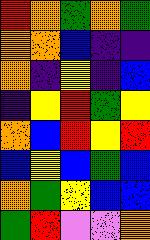[["red", "orange", "green", "orange", "green"], ["orange", "orange", "blue", "indigo", "indigo"], ["orange", "indigo", "yellow", "indigo", "blue"], ["indigo", "yellow", "red", "green", "yellow"], ["orange", "blue", "red", "yellow", "red"], ["blue", "yellow", "blue", "green", "blue"], ["orange", "green", "yellow", "blue", "blue"], ["green", "red", "violet", "violet", "orange"]]